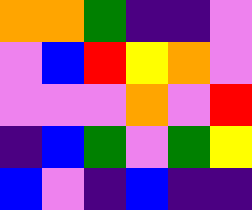[["orange", "orange", "green", "indigo", "indigo", "violet"], ["violet", "blue", "red", "yellow", "orange", "violet"], ["violet", "violet", "violet", "orange", "violet", "red"], ["indigo", "blue", "green", "violet", "green", "yellow"], ["blue", "violet", "indigo", "blue", "indigo", "indigo"]]